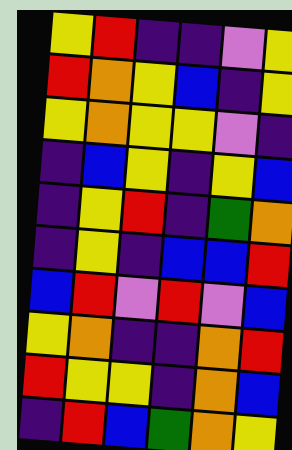[["yellow", "red", "indigo", "indigo", "violet", "yellow"], ["red", "orange", "yellow", "blue", "indigo", "yellow"], ["yellow", "orange", "yellow", "yellow", "violet", "indigo"], ["indigo", "blue", "yellow", "indigo", "yellow", "blue"], ["indigo", "yellow", "red", "indigo", "green", "orange"], ["indigo", "yellow", "indigo", "blue", "blue", "red"], ["blue", "red", "violet", "red", "violet", "blue"], ["yellow", "orange", "indigo", "indigo", "orange", "red"], ["red", "yellow", "yellow", "indigo", "orange", "blue"], ["indigo", "red", "blue", "green", "orange", "yellow"]]